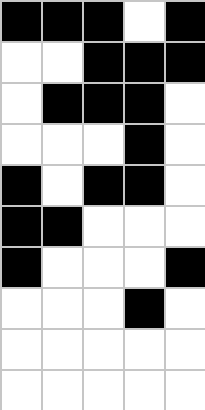[["black", "black", "black", "white", "black"], ["white", "white", "black", "black", "black"], ["white", "black", "black", "black", "white"], ["white", "white", "white", "black", "white"], ["black", "white", "black", "black", "white"], ["black", "black", "white", "white", "white"], ["black", "white", "white", "white", "black"], ["white", "white", "white", "black", "white"], ["white", "white", "white", "white", "white"], ["white", "white", "white", "white", "white"]]